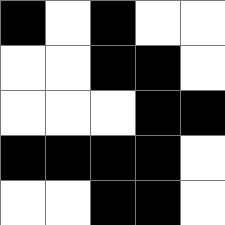[["black", "white", "black", "white", "white"], ["white", "white", "black", "black", "white"], ["white", "white", "white", "black", "black"], ["black", "black", "black", "black", "white"], ["white", "white", "black", "black", "white"]]